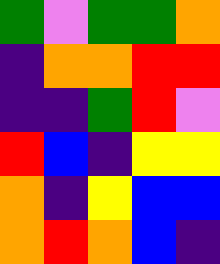[["green", "violet", "green", "green", "orange"], ["indigo", "orange", "orange", "red", "red"], ["indigo", "indigo", "green", "red", "violet"], ["red", "blue", "indigo", "yellow", "yellow"], ["orange", "indigo", "yellow", "blue", "blue"], ["orange", "red", "orange", "blue", "indigo"]]